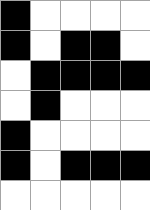[["black", "white", "white", "white", "white"], ["black", "white", "black", "black", "white"], ["white", "black", "black", "black", "black"], ["white", "black", "white", "white", "white"], ["black", "white", "white", "white", "white"], ["black", "white", "black", "black", "black"], ["white", "white", "white", "white", "white"]]